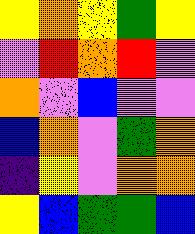[["yellow", "orange", "yellow", "green", "yellow"], ["violet", "red", "orange", "red", "violet"], ["orange", "violet", "blue", "violet", "violet"], ["blue", "orange", "violet", "green", "orange"], ["indigo", "yellow", "violet", "orange", "orange"], ["yellow", "blue", "green", "green", "blue"]]